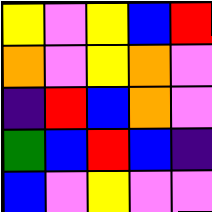[["yellow", "violet", "yellow", "blue", "red"], ["orange", "violet", "yellow", "orange", "violet"], ["indigo", "red", "blue", "orange", "violet"], ["green", "blue", "red", "blue", "indigo"], ["blue", "violet", "yellow", "violet", "violet"]]